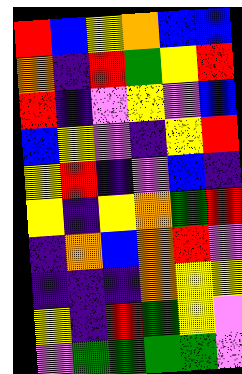[["red", "blue", "yellow", "orange", "blue", "blue"], ["orange", "indigo", "red", "green", "yellow", "red"], ["red", "indigo", "violet", "yellow", "violet", "blue"], ["blue", "yellow", "violet", "indigo", "yellow", "red"], ["yellow", "red", "indigo", "violet", "blue", "indigo"], ["yellow", "indigo", "yellow", "orange", "green", "red"], ["indigo", "orange", "blue", "orange", "red", "violet"], ["indigo", "indigo", "indigo", "orange", "yellow", "yellow"], ["yellow", "indigo", "red", "green", "yellow", "violet"], ["violet", "green", "green", "green", "green", "violet"]]